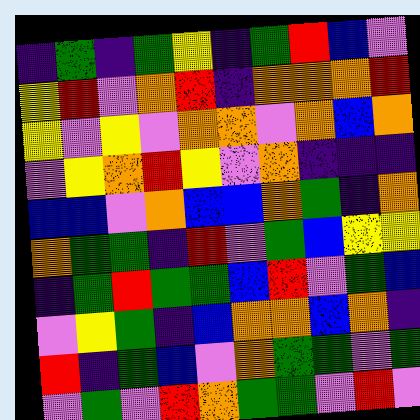[["indigo", "green", "indigo", "green", "yellow", "indigo", "green", "red", "blue", "violet"], ["yellow", "red", "violet", "orange", "red", "indigo", "orange", "orange", "orange", "red"], ["yellow", "violet", "yellow", "violet", "orange", "orange", "violet", "orange", "blue", "orange"], ["violet", "yellow", "orange", "red", "yellow", "violet", "orange", "indigo", "indigo", "indigo"], ["blue", "blue", "violet", "orange", "blue", "blue", "orange", "green", "indigo", "orange"], ["orange", "green", "green", "indigo", "red", "violet", "green", "blue", "yellow", "yellow"], ["indigo", "green", "red", "green", "green", "blue", "red", "violet", "green", "blue"], ["violet", "yellow", "green", "indigo", "blue", "orange", "orange", "blue", "orange", "indigo"], ["red", "indigo", "green", "blue", "violet", "orange", "green", "green", "violet", "green"], ["violet", "green", "violet", "red", "orange", "green", "green", "violet", "red", "violet"]]